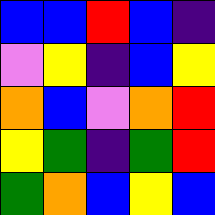[["blue", "blue", "red", "blue", "indigo"], ["violet", "yellow", "indigo", "blue", "yellow"], ["orange", "blue", "violet", "orange", "red"], ["yellow", "green", "indigo", "green", "red"], ["green", "orange", "blue", "yellow", "blue"]]